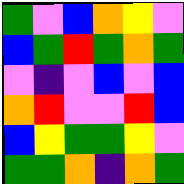[["green", "violet", "blue", "orange", "yellow", "violet"], ["blue", "green", "red", "green", "orange", "green"], ["violet", "indigo", "violet", "blue", "violet", "blue"], ["orange", "red", "violet", "violet", "red", "blue"], ["blue", "yellow", "green", "green", "yellow", "violet"], ["green", "green", "orange", "indigo", "orange", "green"]]